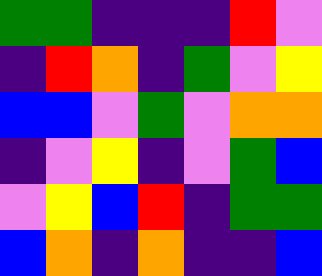[["green", "green", "indigo", "indigo", "indigo", "red", "violet"], ["indigo", "red", "orange", "indigo", "green", "violet", "yellow"], ["blue", "blue", "violet", "green", "violet", "orange", "orange"], ["indigo", "violet", "yellow", "indigo", "violet", "green", "blue"], ["violet", "yellow", "blue", "red", "indigo", "green", "green"], ["blue", "orange", "indigo", "orange", "indigo", "indigo", "blue"]]